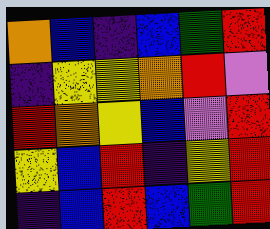[["orange", "blue", "indigo", "blue", "green", "red"], ["indigo", "yellow", "yellow", "orange", "red", "violet"], ["red", "orange", "yellow", "blue", "violet", "red"], ["yellow", "blue", "red", "indigo", "yellow", "red"], ["indigo", "blue", "red", "blue", "green", "red"]]